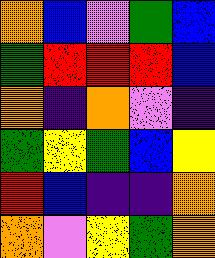[["orange", "blue", "violet", "green", "blue"], ["green", "red", "red", "red", "blue"], ["orange", "indigo", "orange", "violet", "indigo"], ["green", "yellow", "green", "blue", "yellow"], ["red", "blue", "indigo", "indigo", "orange"], ["orange", "violet", "yellow", "green", "orange"]]